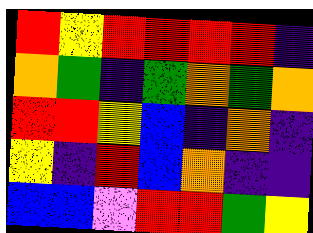[["red", "yellow", "red", "red", "red", "red", "indigo"], ["orange", "green", "indigo", "green", "orange", "green", "orange"], ["red", "red", "yellow", "blue", "indigo", "orange", "indigo"], ["yellow", "indigo", "red", "blue", "orange", "indigo", "indigo"], ["blue", "blue", "violet", "red", "red", "green", "yellow"]]